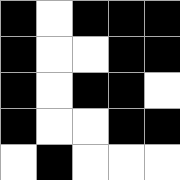[["black", "white", "black", "black", "black"], ["black", "white", "white", "black", "black"], ["black", "white", "black", "black", "white"], ["black", "white", "white", "black", "black"], ["white", "black", "white", "white", "white"]]